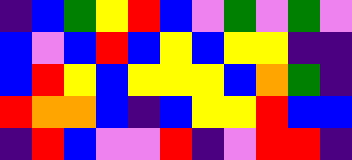[["indigo", "blue", "green", "yellow", "red", "blue", "violet", "green", "violet", "green", "violet"], ["blue", "violet", "blue", "red", "blue", "yellow", "blue", "yellow", "yellow", "indigo", "indigo"], ["blue", "red", "yellow", "blue", "yellow", "yellow", "yellow", "blue", "orange", "green", "indigo"], ["red", "orange", "orange", "blue", "indigo", "blue", "yellow", "yellow", "red", "blue", "blue"], ["indigo", "red", "blue", "violet", "violet", "red", "indigo", "violet", "red", "red", "indigo"]]